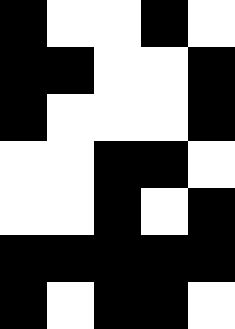[["black", "white", "white", "black", "white"], ["black", "black", "white", "white", "black"], ["black", "white", "white", "white", "black"], ["white", "white", "black", "black", "white"], ["white", "white", "black", "white", "black"], ["black", "black", "black", "black", "black"], ["black", "white", "black", "black", "white"]]